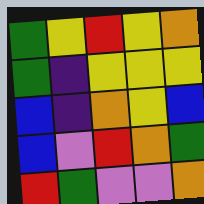[["green", "yellow", "red", "yellow", "orange"], ["green", "indigo", "yellow", "yellow", "yellow"], ["blue", "indigo", "orange", "yellow", "blue"], ["blue", "violet", "red", "orange", "green"], ["red", "green", "violet", "violet", "orange"]]